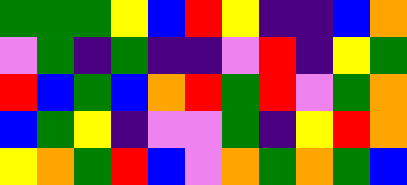[["green", "green", "green", "yellow", "blue", "red", "yellow", "indigo", "indigo", "blue", "orange"], ["violet", "green", "indigo", "green", "indigo", "indigo", "violet", "red", "indigo", "yellow", "green"], ["red", "blue", "green", "blue", "orange", "red", "green", "red", "violet", "green", "orange"], ["blue", "green", "yellow", "indigo", "violet", "violet", "green", "indigo", "yellow", "red", "orange"], ["yellow", "orange", "green", "red", "blue", "violet", "orange", "green", "orange", "green", "blue"]]